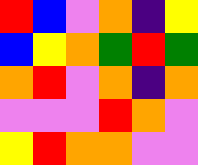[["red", "blue", "violet", "orange", "indigo", "yellow"], ["blue", "yellow", "orange", "green", "red", "green"], ["orange", "red", "violet", "orange", "indigo", "orange"], ["violet", "violet", "violet", "red", "orange", "violet"], ["yellow", "red", "orange", "orange", "violet", "violet"]]